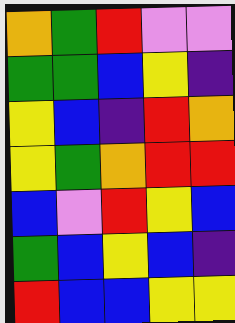[["orange", "green", "red", "violet", "violet"], ["green", "green", "blue", "yellow", "indigo"], ["yellow", "blue", "indigo", "red", "orange"], ["yellow", "green", "orange", "red", "red"], ["blue", "violet", "red", "yellow", "blue"], ["green", "blue", "yellow", "blue", "indigo"], ["red", "blue", "blue", "yellow", "yellow"]]